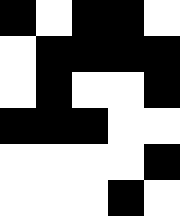[["black", "white", "black", "black", "white"], ["white", "black", "black", "black", "black"], ["white", "black", "white", "white", "black"], ["black", "black", "black", "white", "white"], ["white", "white", "white", "white", "black"], ["white", "white", "white", "black", "white"]]